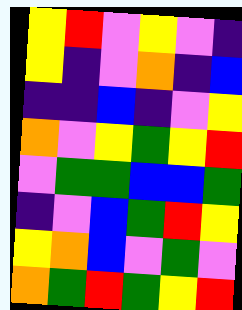[["yellow", "red", "violet", "yellow", "violet", "indigo"], ["yellow", "indigo", "violet", "orange", "indigo", "blue"], ["indigo", "indigo", "blue", "indigo", "violet", "yellow"], ["orange", "violet", "yellow", "green", "yellow", "red"], ["violet", "green", "green", "blue", "blue", "green"], ["indigo", "violet", "blue", "green", "red", "yellow"], ["yellow", "orange", "blue", "violet", "green", "violet"], ["orange", "green", "red", "green", "yellow", "red"]]